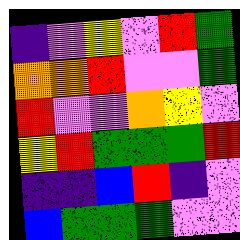[["indigo", "violet", "yellow", "violet", "red", "green"], ["orange", "orange", "red", "violet", "violet", "green"], ["red", "violet", "violet", "orange", "yellow", "violet"], ["yellow", "red", "green", "green", "green", "red"], ["indigo", "indigo", "blue", "red", "indigo", "violet"], ["blue", "green", "green", "green", "violet", "violet"]]